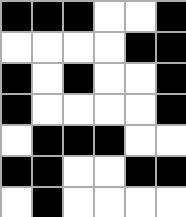[["black", "black", "black", "white", "white", "black"], ["white", "white", "white", "white", "black", "black"], ["black", "white", "black", "white", "white", "black"], ["black", "white", "white", "white", "white", "black"], ["white", "black", "black", "black", "white", "white"], ["black", "black", "white", "white", "black", "black"], ["white", "black", "white", "white", "white", "white"]]